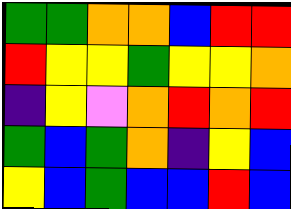[["green", "green", "orange", "orange", "blue", "red", "red"], ["red", "yellow", "yellow", "green", "yellow", "yellow", "orange"], ["indigo", "yellow", "violet", "orange", "red", "orange", "red"], ["green", "blue", "green", "orange", "indigo", "yellow", "blue"], ["yellow", "blue", "green", "blue", "blue", "red", "blue"]]